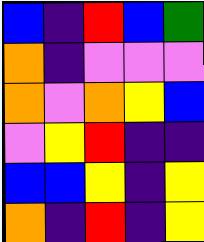[["blue", "indigo", "red", "blue", "green"], ["orange", "indigo", "violet", "violet", "violet"], ["orange", "violet", "orange", "yellow", "blue"], ["violet", "yellow", "red", "indigo", "indigo"], ["blue", "blue", "yellow", "indigo", "yellow"], ["orange", "indigo", "red", "indigo", "yellow"]]